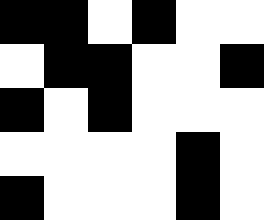[["black", "black", "white", "black", "white", "white"], ["white", "black", "black", "white", "white", "black"], ["black", "white", "black", "white", "white", "white"], ["white", "white", "white", "white", "black", "white"], ["black", "white", "white", "white", "black", "white"]]